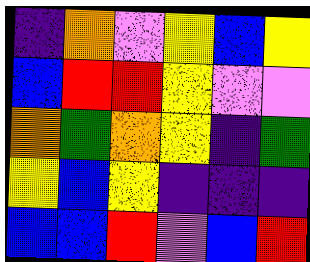[["indigo", "orange", "violet", "yellow", "blue", "yellow"], ["blue", "red", "red", "yellow", "violet", "violet"], ["orange", "green", "orange", "yellow", "indigo", "green"], ["yellow", "blue", "yellow", "indigo", "indigo", "indigo"], ["blue", "blue", "red", "violet", "blue", "red"]]